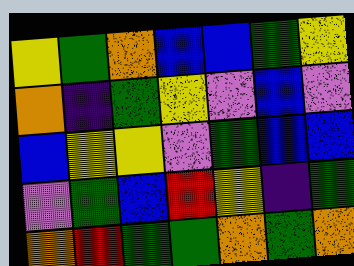[["yellow", "green", "orange", "blue", "blue", "green", "yellow"], ["orange", "indigo", "green", "yellow", "violet", "blue", "violet"], ["blue", "yellow", "yellow", "violet", "green", "blue", "blue"], ["violet", "green", "blue", "red", "yellow", "indigo", "green"], ["orange", "red", "green", "green", "orange", "green", "orange"]]